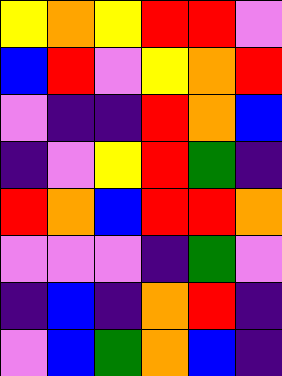[["yellow", "orange", "yellow", "red", "red", "violet"], ["blue", "red", "violet", "yellow", "orange", "red"], ["violet", "indigo", "indigo", "red", "orange", "blue"], ["indigo", "violet", "yellow", "red", "green", "indigo"], ["red", "orange", "blue", "red", "red", "orange"], ["violet", "violet", "violet", "indigo", "green", "violet"], ["indigo", "blue", "indigo", "orange", "red", "indigo"], ["violet", "blue", "green", "orange", "blue", "indigo"]]